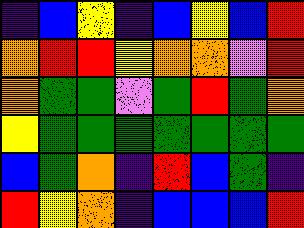[["indigo", "blue", "yellow", "indigo", "blue", "yellow", "blue", "red"], ["orange", "red", "red", "yellow", "orange", "orange", "violet", "red"], ["orange", "green", "green", "violet", "green", "red", "green", "orange"], ["yellow", "green", "green", "green", "green", "green", "green", "green"], ["blue", "green", "orange", "indigo", "red", "blue", "green", "indigo"], ["red", "yellow", "orange", "indigo", "blue", "blue", "blue", "red"]]